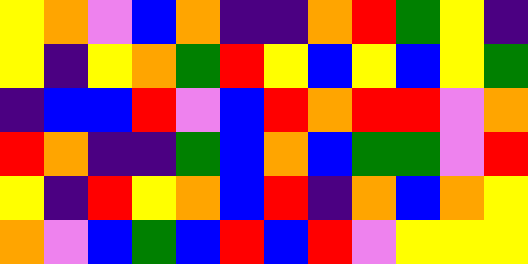[["yellow", "orange", "violet", "blue", "orange", "indigo", "indigo", "orange", "red", "green", "yellow", "indigo"], ["yellow", "indigo", "yellow", "orange", "green", "red", "yellow", "blue", "yellow", "blue", "yellow", "green"], ["indigo", "blue", "blue", "red", "violet", "blue", "red", "orange", "red", "red", "violet", "orange"], ["red", "orange", "indigo", "indigo", "green", "blue", "orange", "blue", "green", "green", "violet", "red"], ["yellow", "indigo", "red", "yellow", "orange", "blue", "red", "indigo", "orange", "blue", "orange", "yellow"], ["orange", "violet", "blue", "green", "blue", "red", "blue", "red", "violet", "yellow", "yellow", "yellow"]]